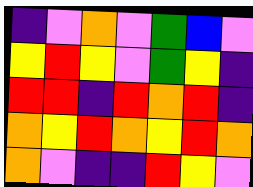[["indigo", "violet", "orange", "violet", "green", "blue", "violet"], ["yellow", "red", "yellow", "violet", "green", "yellow", "indigo"], ["red", "red", "indigo", "red", "orange", "red", "indigo"], ["orange", "yellow", "red", "orange", "yellow", "red", "orange"], ["orange", "violet", "indigo", "indigo", "red", "yellow", "violet"]]